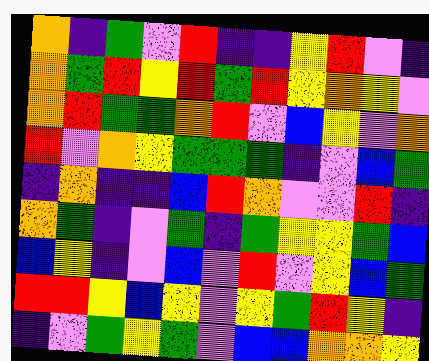[["orange", "indigo", "green", "violet", "red", "indigo", "indigo", "yellow", "red", "violet", "indigo"], ["orange", "green", "red", "yellow", "red", "green", "red", "yellow", "orange", "yellow", "violet"], ["orange", "red", "green", "green", "orange", "red", "violet", "blue", "yellow", "violet", "orange"], ["red", "violet", "orange", "yellow", "green", "green", "green", "indigo", "violet", "blue", "green"], ["indigo", "orange", "indigo", "indigo", "blue", "red", "orange", "violet", "violet", "red", "indigo"], ["orange", "green", "indigo", "violet", "green", "indigo", "green", "yellow", "yellow", "green", "blue"], ["blue", "yellow", "indigo", "violet", "blue", "violet", "red", "violet", "yellow", "blue", "green"], ["red", "red", "yellow", "blue", "yellow", "violet", "yellow", "green", "red", "yellow", "indigo"], ["indigo", "violet", "green", "yellow", "green", "violet", "blue", "blue", "orange", "orange", "yellow"]]